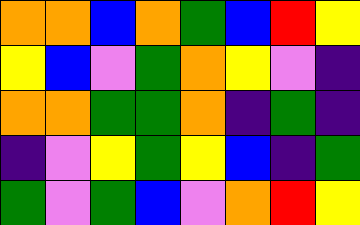[["orange", "orange", "blue", "orange", "green", "blue", "red", "yellow"], ["yellow", "blue", "violet", "green", "orange", "yellow", "violet", "indigo"], ["orange", "orange", "green", "green", "orange", "indigo", "green", "indigo"], ["indigo", "violet", "yellow", "green", "yellow", "blue", "indigo", "green"], ["green", "violet", "green", "blue", "violet", "orange", "red", "yellow"]]